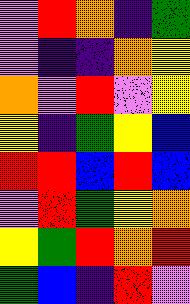[["violet", "red", "orange", "indigo", "green"], ["violet", "indigo", "indigo", "orange", "yellow"], ["orange", "violet", "red", "violet", "yellow"], ["yellow", "indigo", "green", "yellow", "blue"], ["red", "red", "blue", "red", "blue"], ["violet", "red", "green", "yellow", "orange"], ["yellow", "green", "red", "orange", "red"], ["green", "blue", "indigo", "red", "violet"]]